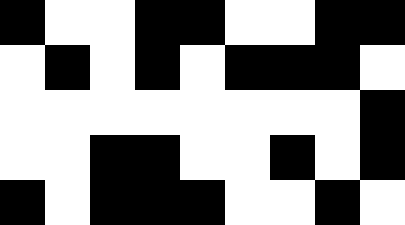[["black", "white", "white", "black", "black", "white", "white", "black", "black"], ["white", "black", "white", "black", "white", "black", "black", "black", "white"], ["white", "white", "white", "white", "white", "white", "white", "white", "black"], ["white", "white", "black", "black", "white", "white", "black", "white", "black"], ["black", "white", "black", "black", "black", "white", "white", "black", "white"]]